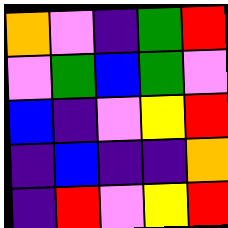[["orange", "violet", "indigo", "green", "red"], ["violet", "green", "blue", "green", "violet"], ["blue", "indigo", "violet", "yellow", "red"], ["indigo", "blue", "indigo", "indigo", "orange"], ["indigo", "red", "violet", "yellow", "red"]]